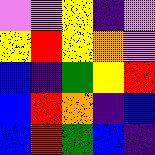[["violet", "violet", "yellow", "indigo", "violet"], ["yellow", "red", "yellow", "orange", "violet"], ["blue", "indigo", "green", "yellow", "red"], ["blue", "red", "orange", "indigo", "blue"], ["blue", "red", "green", "blue", "indigo"]]